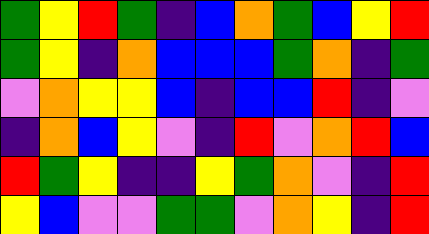[["green", "yellow", "red", "green", "indigo", "blue", "orange", "green", "blue", "yellow", "red"], ["green", "yellow", "indigo", "orange", "blue", "blue", "blue", "green", "orange", "indigo", "green"], ["violet", "orange", "yellow", "yellow", "blue", "indigo", "blue", "blue", "red", "indigo", "violet"], ["indigo", "orange", "blue", "yellow", "violet", "indigo", "red", "violet", "orange", "red", "blue"], ["red", "green", "yellow", "indigo", "indigo", "yellow", "green", "orange", "violet", "indigo", "red"], ["yellow", "blue", "violet", "violet", "green", "green", "violet", "orange", "yellow", "indigo", "red"]]